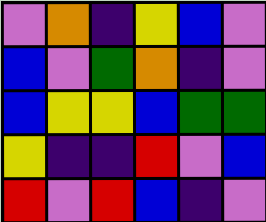[["violet", "orange", "indigo", "yellow", "blue", "violet"], ["blue", "violet", "green", "orange", "indigo", "violet"], ["blue", "yellow", "yellow", "blue", "green", "green"], ["yellow", "indigo", "indigo", "red", "violet", "blue"], ["red", "violet", "red", "blue", "indigo", "violet"]]